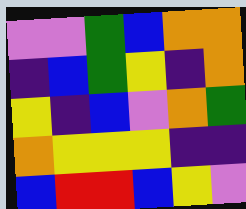[["violet", "violet", "green", "blue", "orange", "orange"], ["indigo", "blue", "green", "yellow", "indigo", "orange"], ["yellow", "indigo", "blue", "violet", "orange", "green"], ["orange", "yellow", "yellow", "yellow", "indigo", "indigo"], ["blue", "red", "red", "blue", "yellow", "violet"]]